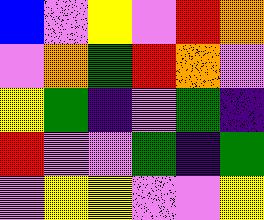[["blue", "violet", "yellow", "violet", "red", "orange"], ["violet", "orange", "green", "red", "orange", "violet"], ["yellow", "green", "indigo", "violet", "green", "indigo"], ["red", "violet", "violet", "green", "indigo", "green"], ["violet", "yellow", "yellow", "violet", "violet", "yellow"]]